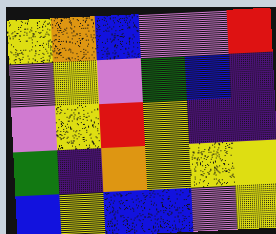[["yellow", "orange", "blue", "violet", "violet", "red"], ["violet", "yellow", "violet", "green", "blue", "indigo"], ["violet", "yellow", "red", "yellow", "indigo", "indigo"], ["green", "indigo", "orange", "yellow", "yellow", "yellow"], ["blue", "yellow", "blue", "blue", "violet", "yellow"]]